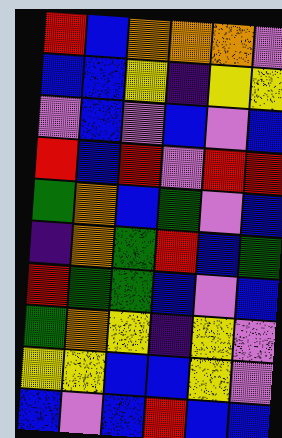[["red", "blue", "orange", "orange", "orange", "violet"], ["blue", "blue", "yellow", "indigo", "yellow", "yellow"], ["violet", "blue", "violet", "blue", "violet", "blue"], ["red", "blue", "red", "violet", "red", "red"], ["green", "orange", "blue", "green", "violet", "blue"], ["indigo", "orange", "green", "red", "blue", "green"], ["red", "green", "green", "blue", "violet", "blue"], ["green", "orange", "yellow", "indigo", "yellow", "violet"], ["yellow", "yellow", "blue", "blue", "yellow", "violet"], ["blue", "violet", "blue", "red", "blue", "blue"]]